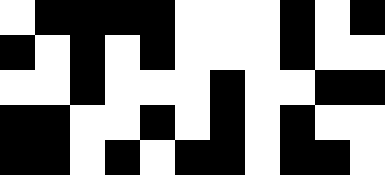[["white", "black", "black", "black", "black", "white", "white", "white", "black", "white", "black"], ["black", "white", "black", "white", "black", "white", "white", "white", "black", "white", "white"], ["white", "white", "black", "white", "white", "white", "black", "white", "white", "black", "black"], ["black", "black", "white", "white", "black", "white", "black", "white", "black", "white", "white"], ["black", "black", "white", "black", "white", "black", "black", "white", "black", "black", "white"]]